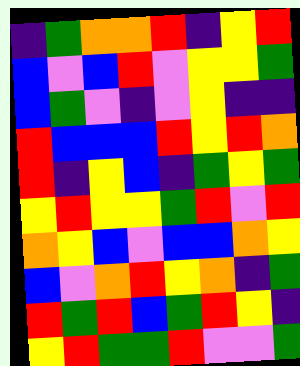[["indigo", "green", "orange", "orange", "red", "indigo", "yellow", "red"], ["blue", "violet", "blue", "red", "violet", "yellow", "yellow", "green"], ["blue", "green", "violet", "indigo", "violet", "yellow", "indigo", "indigo"], ["red", "blue", "blue", "blue", "red", "yellow", "red", "orange"], ["red", "indigo", "yellow", "blue", "indigo", "green", "yellow", "green"], ["yellow", "red", "yellow", "yellow", "green", "red", "violet", "red"], ["orange", "yellow", "blue", "violet", "blue", "blue", "orange", "yellow"], ["blue", "violet", "orange", "red", "yellow", "orange", "indigo", "green"], ["red", "green", "red", "blue", "green", "red", "yellow", "indigo"], ["yellow", "red", "green", "green", "red", "violet", "violet", "green"]]